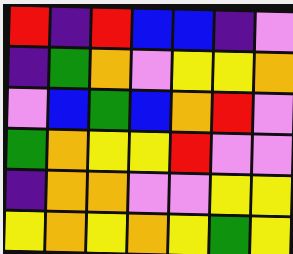[["red", "indigo", "red", "blue", "blue", "indigo", "violet"], ["indigo", "green", "orange", "violet", "yellow", "yellow", "orange"], ["violet", "blue", "green", "blue", "orange", "red", "violet"], ["green", "orange", "yellow", "yellow", "red", "violet", "violet"], ["indigo", "orange", "orange", "violet", "violet", "yellow", "yellow"], ["yellow", "orange", "yellow", "orange", "yellow", "green", "yellow"]]